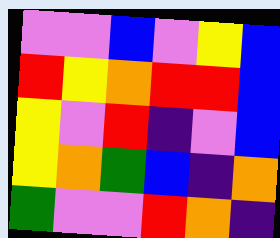[["violet", "violet", "blue", "violet", "yellow", "blue"], ["red", "yellow", "orange", "red", "red", "blue"], ["yellow", "violet", "red", "indigo", "violet", "blue"], ["yellow", "orange", "green", "blue", "indigo", "orange"], ["green", "violet", "violet", "red", "orange", "indigo"]]